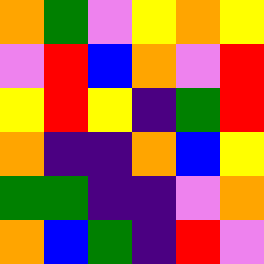[["orange", "green", "violet", "yellow", "orange", "yellow"], ["violet", "red", "blue", "orange", "violet", "red"], ["yellow", "red", "yellow", "indigo", "green", "red"], ["orange", "indigo", "indigo", "orange", "blue", "yellow"], ["green", "green", "indigo", "indigo", "violet", "orange"], ["orange", "blue", "green", "indigo", "red", "violet"]]